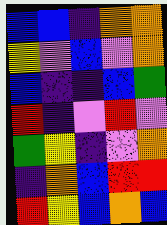[["blue", "blue", "indigo", "orange", "orange"], ["yellow", "violet", "blue", "violet", "orange"], ["blue", "indigo", "indigo", "blue", "green"], ["red", "indigo", "violet", "red", "violet"], ["green", "yellow", "indigo", "violet", "orange"], ["indigo", "orange", "blue", "red", "red"], ["red", "yellow", "blue", "orange", "blue"]]